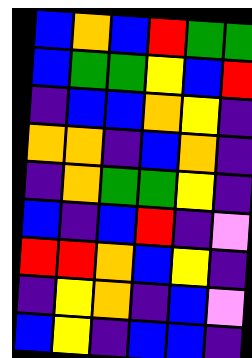[["blue", "orange", "blue", "red", "green", "green"], ["blue", "green", "green", "yellow", "blue", "red"], ["indigo", "blue", "blue", "orange", "yellow", "indigo"], ["orange", "orange", "indigo", "blue", "orange", "indigo"], ["indigo", "orange", "green", "green", "yellow", "indigo"], ["blue", "indigo", "blue", "red", "indigo", "violet"], ["red", "red", "orange", "blue", "yellow", "indigo"], ["indigo", "yellow", "orange", "indigo", "blue", "violet"], ["blue", "yellow", "indigo", "blue", "blue", "indigo"]]